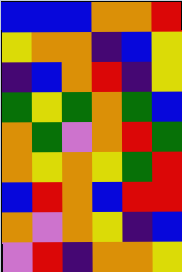[["blue", "blue", "blue", "orange", "orange", "red"], ["yellow", "orange", "orange", "indigo", "blue", "yellow"], ["indigo", "blue", "orange", "red", "indigo", "yellow"], ["green", "yellow", "green", "orange", "green", "blue"], ["orange", "green", "violet", "orange", "red", "green"], ["orange", "yellow", "orange", "yellow", "green", "red"], ["blue", "red", "orange", "blue", "red", "red"], ["orange", "violet", "orange", "yellow", "indigo", "blue"], ["violet", "red", "indigo", "orange", "orange", "yellow"]]